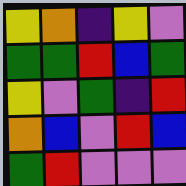[["yellow", "orange", "indigo", "yellow", "violet"], ["green", "green", "red", "blue", "green"], ["yellow", "violet", "green", "indigo", "red"], ["orange", "blue", "violet", "red", "blue"], ["green", "red", "violet", "violet", "violet"]]